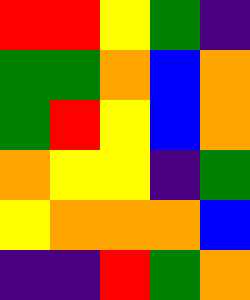[["red", "red", "yellow", "green", "indigo"], ["green", "green", "orange", "blue", "orange"], ["green", "red", "yellow", "blue", "orange"], ["orange", "yellow", "yellow", "indigo", "green"], ["yellow", "orange", "orange", "orange", "blue"], ["indigo", "indigo", "red", "green", "orange"]]